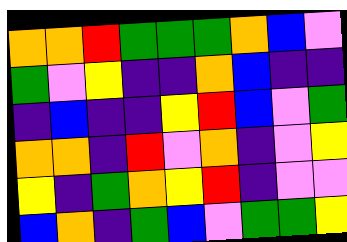[["orange", "orange", "red", "green", "green", "green", "orange", "blue", "violet"], ["green", "violet", "yellow", "indigo", "indigo", "orange", "blue", "indigo", "indigo"], ["indigo", "blue", "indigo", "indigo", "yellow", "red", "blue", "violet", "green"], ["orange", "orange", "indigo", "red", "violet", "orange", "indigo", "violet", "yellow"], ["yellow", "indigo", "green", "orange", "yellow", "red", "indigo", "violet", "violet"], ["blue", "orange", "indigo", "green", "blue", "violet", "green", "green", "yellow"]]